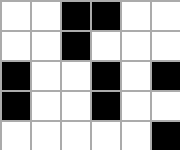[["white", "white", "black", "black", "white", "white"], ["white", "white", "black", "white", "white", "white"], ["black", "white", "white", "black", "white", "black"], ["black", "white", "white", "black", "white", "white"], ["white", "white", "white", "white", "white", "black"]]